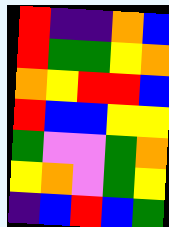[["red", "indigo", "indigo", "orange", "blue"], ["red", "green", "green", "yellow", "orange"], ["orange", "yellow", "red", "red", "blue"], ["red", "blue", "blue", "yellow", "yellow"], ["green", "violet", "violet", "green", "orange"], ["yellow", "orange", "violet", "green", "yellow"], ["indigo", "blue", "red", "blue", "green"]]